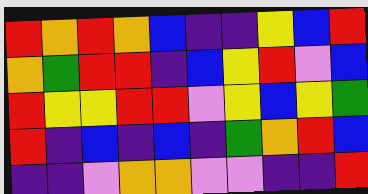[["red", "orange", "red", "orange", "blue", "indigo", "indigo", "yellow", "blue", "red"], ["orange", "green", "red", "red", "indigo", "blue", "yellow", "red", "violet", "blue"], ["red", "yellow", "yellow", "red", "red", "violet", "yellow", "blue", "yellow", "green"], ["red", "indigo", "blue", "indigo", "blue", "indigo", "green", "orange", "red", "blue"], ["indigo", "indigo", "violet", "orange", "orange", "violet", "violet", "indigo", "indigo", "red"]]